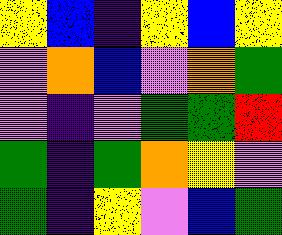[["yellow", "blue", "indigo", "yellow", "blue", "yellow"], ["violet", "orange", "blue", "violet", "orange", "green"], ["violet", "indigo", "violet", "green", "green", "red"], ["green", "indigo", "green", "orange", "yellow", "violet"], ["green", "indigo", "yellow", "violet", "blue", "green"]]